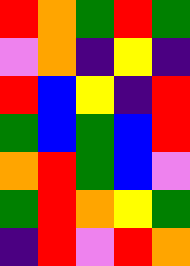[["red", "orange", "green", "red", "green"], ["violet", "orange", "indigo", "yellow", "indigo"], ["red", "blue", "yellow", "indigo", "red"], ["green", "blue", "green", "blue", "red"], ["orange", "red", "green", "blue", "violet"], ["green", "red", "orange", "yellow", "green"], ["indigo", "red", "violet", "red", "orange"]]